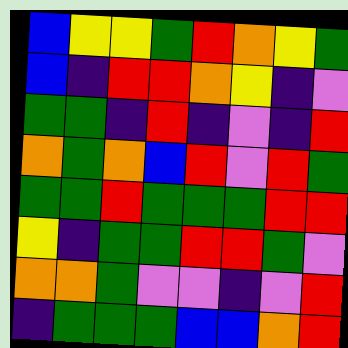[["blue", "yellow", "yellow", "green", "red", "orange", "yellow", "green"], ["blue", "indigo", "red", "red", "orange", "yellow", "indigo", "violet"], ["green", "green", "indigo", "red", "indigo", "violet", "indigo", "red"], ["orange", "green", "orange", "blue", "red", "violet", "red", "green"], ["green", "green", "red", "green", "green", "green", "red", "red"], ["yellow", "indigo", "green", "green", "red", "red", "green", "violet"], ["orange", "orange", "green", "violet", "violet", "indigo", "violet", "red"], ["indigo", "green", "green", "green", "blue", "blue", "orange", "red"]]